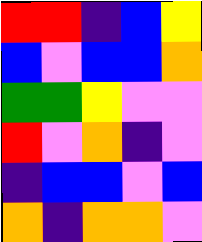[["red", "red", "indigo", "blue", "yellow"], ["blue", "violet", "blue", "blue", "orange"], ["green", "green", "yellow", "violet", "violet"], ["red", "violet", "orange", "indigo", "violet"], ["indigo", "blue", "blue", "violet", "blue"], ["orange", "indigo", "orange", "orange", "violet"]]